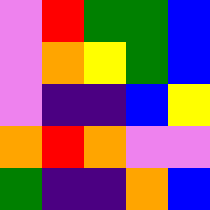[["violet", "red", "green", "green", "blue"], ["violet", "orange", "yellow", "green", "blue"], ["violet", "indigo", "indigo", "blue", "yellow"], ["orange", "red", "orange", "violet", "violet"], ["green", "indigo", "indigo", "orange", "blue"]]